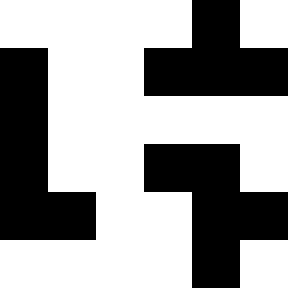[["white", "white", "white", "white", "black", "white"], ["black", "white", "white", "black", "black", "black"], ["black", "white", "white", "white", "white", "white"], ["black", "white", "white", "black", "black", "white"], ["black", "black", "white", "white", "black", "black"], ["white", "white", "white", "white", "black", "white"]]